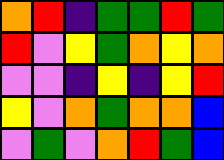[["orange", "red", "indigo", "green", "green", "red", "green"], ["red", "violet", "yellow", "green", "orange", "yellow", "orange"], ["violet", "violet", "indigo", "yellow", "indigo", "yellow", "red"], ["yellow", "violet", "orange", "green", "orange", "orange", "blue"], ["violet", "green", "violet", "orange", "red", "green", "blue"]]